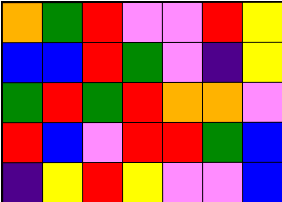[["orange", "green", "red", "violet", "violet", "red", "yellow"], ["blue", "blue", "red", "green", "violet", "indigo", "yellow"], ["green", "red", "green", "red", "orange", "orange", "violet"], ["red", "blue", "violet", "red", "red", "green", "blue"], ["indigo", "yellow", "red", "yellow", "violet", "violet", "blue"]]